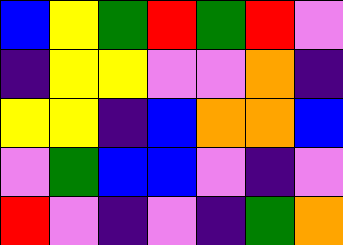[["blue", "yellow", "green", "red", "green", "red", "violet"], ["indigo", "yellow", "yellow", "violet", "violet", "orange", "indigo"], ["yellow", "yellow", "indigo", "blue", "orange", "orange", "blue"], ["violet", "green", "blue", "blue", "violet", "indigo", "violet"], ["red", "violet", "indigo", "violet", "indigo", "green", "orange"]]